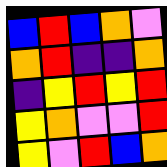[["blue", "red", "blue", "orange", "violet"], ["orange", "red", "indigo", "indigo", "orange"], ["indigo", "yellow", "red", "yellow", "red"], ["yellow", "orange", "violet", "violet", "red"], ["yellow", "violet", "red", "blue", "orange"]]